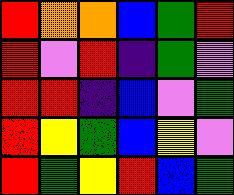[["red", "orange", "orange", "blue", "green", "red"], ["red", "violet", "red", "indigo", "green", "violet"], ["red", "red", "indigo", "blue", "violet", "green"], ["red", "yellow", "green", "blue", "yellow", "violet"], ["red", "green", "yellow", "red", "blue", "green"]]